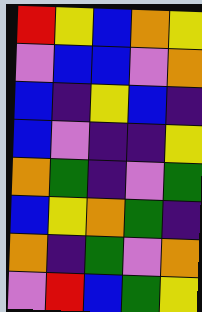[["red", "yellow", "blue", "orange", "yellow"], ["violet", "blue", "blue", "violet", "orange"], ["blue", "indigo", "yellow", "blue", "indigo"], ["blue", "violet", "indigo", "indigo", "yellow"], ["orange", "green", "indigo", "violet", "green"], ["blue", "yellow", "orange", "green", "indigo"], ["orange", "indigo", "green", "violet", "orange"], ["violet", "red", "blue", "green", "yellow"]]